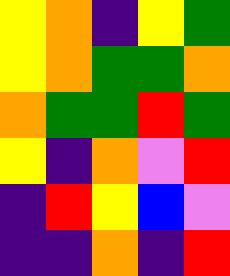[["yellow", "orange", "indigo", "yellow", "green"], ["yellow", "orange", "green", "green", "orange"], ["orange", "green", "green", "red", "green"], ["yellow", "indigo", "orange", "violet", "red"], ["indigo", "red", "yellow", "blue", "violet"], ["indigo", "indigo", "orange", "indigo", "red"]]